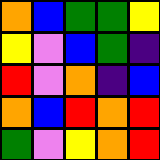[["orange", "blue", "green", "green", "yellow"], ["yellow", "violet", "blue", "green", "indigo"], ["red", "violet", "orange", "indigo", "blue"], ["orange", "blue", "red", "orange", "red"], ["green", "violet", "yellow", "orange", "red"]]